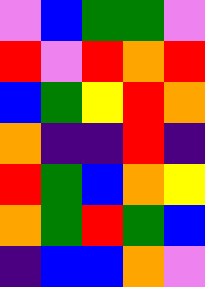[["violet", "blue", "green", "green", "violet"], ["red", "violet", "red", "orange", "red"], ["blue", "green", "yellow", "red", "orange"], ["orange", "indigo", "indigo", "red", "indigo"], ["red", "green", "blue", "orange", "yellow"], ["orange", "green", "red", "green", "blue"], ["indigo", "blue", "blue", "orange", "violet"]]